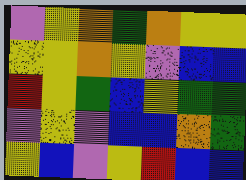[["violet", "yellow", "orange", "green", "orange", "yellow", "yellow"], ["yellow", "yellow", "orange", "yellow", "violet", "blue", "blue"], ["red", "yellow", "green", "blue", "yellow", "green", "green"], ["violet", "yellow", "violet", "blue", "blue", "orange", "green"], ["yellow", "blue", "violet", "yellow", "red", "blue", "blue"]]